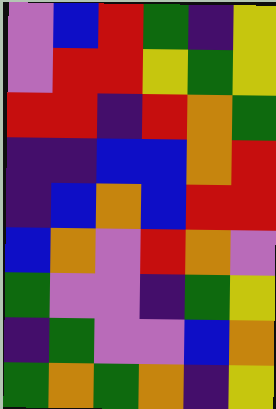[["violet", "blue", "red", "green", "indigo", "yellow"], ["violet", "red", "red", "yellow", "green", "yellow"], ["red", "red", "indigo", "red", "orange", "green"], ["indigo", "indigo", "blue", "blue", "orange", "red"], ["indigo", "blue", "orange", "blue", "red", "red"], ["blue", "orange", "violet", "red", "orange", "violet"], ["green", "violet", "violet", "indigo", "green", "yellow"], ["indigo", "green", "violet", "violet", "blue", "orange"], ["green", "orange", "green", "orange", "indigo", "yellow"]]